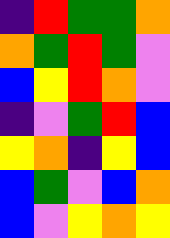[["indigo", "red", "green", "green", "orange"], ["orange", "green", "red", "green", "violet"], ["blue", "yellow", "red", "orange", "violet"], ["indigo", "violet", "green", "red", "blue"], ["yellow", "orange", "indigo", "yellow", "blue"], ["blue", "green", "violet", "blue", "orange"], ["blue", "violet", "yellow", "orange", "yellow"]]